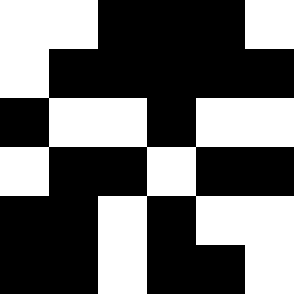[["white", "white", "black", "black", "black", "white"], ["white", "black", "black", "black", "black", "black"], ["black", "white", "white", "black", "white", "white"], ["white", "black", "black", "white", "black", "black"], ["black", "black", "white", "black", "white", "white"], ["black", "black", "white", "black", "black", "white"]]